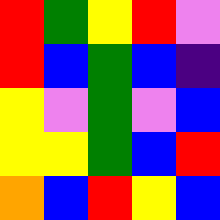[["red", "green", "yellow", "red", "violet"], ["red", "blue", "green", "blue", "indigo"], ["yellow", "violet", "green", "violet", "blue"], ["yellow", "yellow", "green", "blue", "red"], ["orange", "blue", "red", "yellow", "blue"]]